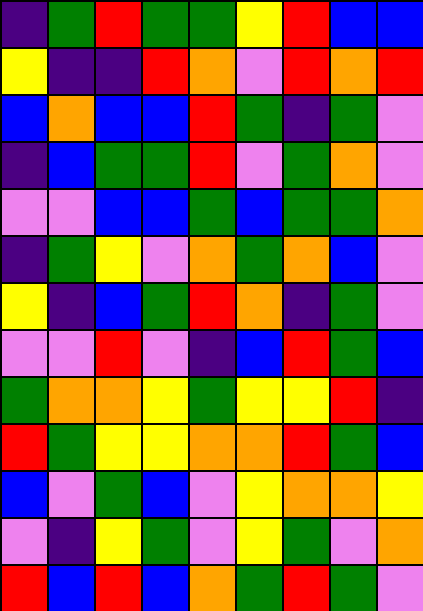[["indigo", "green", "red", "green", "green", "yellow", "red", "blue", "blue"], ["yellow", "indigo", "indigo", "red", "orange", "violet", "red", "orange", "red"], ["blue", "orange", "blue", "blue", "red", "green", "indigo", "green", "violet"], ["indigo", "blue", "green", "green", "red", "violet", "green", "orange", "violet"], ["violet", "violet", "blue", "blue", "green", "blue", "green", "green", "orange"], ["indigo", "green", "yellow", "violet", "orange", "green", "orange", "blue", "violet"], ["yellow", "indigo", "blue", "green", "red", "orange", "indigo", "green", "violet"], ["violet", "violet", "red", "violet", "indigo", "blue", "red", "green", "blue"], ["green", "orange", "orange", "yellow", "green", "yellow", "yellow", "red", "indigo"], ["red", "green", "yellow", "yellow", "orange", "orange", "red", "green", "blue"], ["blue", "violet", "green", "blue", "violet", "yellow", "orange", "orange", "yellow"], ["violet", "indigo", "yellow", "green", "violet", "yellow", "green", "violet", "orange"], ["red", "blue", "red", "blue", "orange", "green", "red", "green", "violet"]]